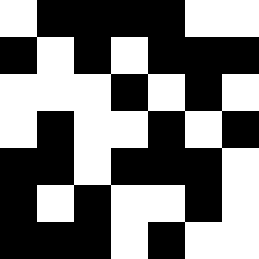[["white", "black", "black", "black", "black", "white", "white"], ["black", "white", "black", "white", "black", "black", "black"], ["white", "white", "white", "black", "white", "black", "white"], ["white", "black", "white", "white", "black", "white", "black"], ["black", "black", "white", "black", "black", "black", "white"], ["black", "white", "black", "white", "white", "black", "white"], ["black", "black", "black", "white", "black", "white", "white"]]